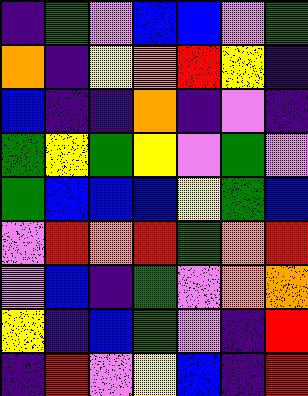[["indigo", "green", "violet", "blue", "blue", "violet", "green"], ["orange", "indigo", "yellow", "orange", "red", "yellow", "indigo"], ["blue", "indigo", "indigo", "orange", "indigo", "violet", "indigo"], ["green", "yellow", "green", "yellow", "violet", "green", "violet"], ["green", "blue", "blue", "blue", "yellow", "green", "blue"], ["violet", "red", "orange", "red", "green", "orange", "red"], ["violet", "blue", "indigo", "green", "violet", "orange", "orange"], ["yellow", "indigo", "blue", "green", "violet", "indigo", "red"], ["indigo", "red", "violet", "yellow", "blue", "indigo", "red"]]